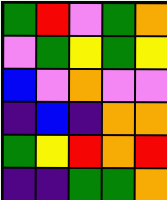[["green", "red", "violet", "green", "orange"], ["violet", "green", "yellow", "green", "yellow"], ["blue", "violet", "orange", "violet", "violet"], ["indigo", "blue", "indigo", "orange", "orange"], ["green", "yellow", "red", "orange", "red"], ["indigo", "indigo", "green", "green", "orange"]]